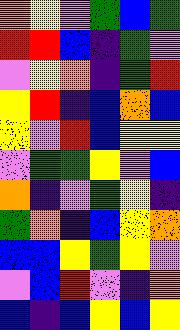[["orange", "yellow", "violet", "green", "blue", "green"], ["red", "red", "blue", "indigo", "green", "violet"], ["violet", "yellow", "orange", "indigo", "green", "red"], ["yellow", "red", "indigo", "blue", "orange", "blue"], ["yellow", "violet", "red", "blue", "yellow", "yellow"], ["violet", "green", "green", "yellow", "violet", "blue"], ["orange", "indigo", "violet", "green", "yellow", "indigo"], ["green", "orange", "indigo", "blue", "yellow", "orange"], ["blue", "blue", "yellow", "green", "yellow", "violet"], ["violet", "blue", "red", "violet", "indigo", "orange"], ["blue", "indigo", "blue", "yellow", "blue", "yellow"]]